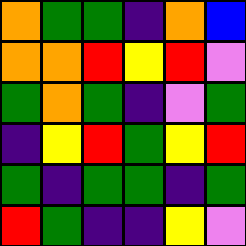[["orange", "green", "green", "indigo", "orange", "blue"], ["orange", "orange", "red", "yellow", "red", "violet"], ["green", "orange", "green", "indigo", "violet", "green"], ["indigo", "yellow", "red", "green", "yellow", "red"], ["green", "indigo", "green", "green", "indigo", "green"], ["red", "green", "indigo", "indigo", "yellow", "violet"]]